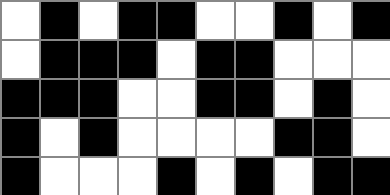[["white", "black", "white", "black", "black", "white", "white", "black", "white", "black"], ["white", "black", "black", "black", "white", "black", "black", "white", "white", "white"], ["black", "black", "black", "white", "white", "black", "black", "white", "black", "white"], ["black", "white", "black", "white", "white", "white", "white", "black", "black", "white"], ["black", "white", "white", "white", "black", "white", "black", "white", "black", "black"]]